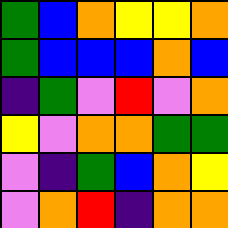[["green", "blue", "orange", "yellow", "yellow", "orange"], ["green", "blue", "blue", "blue", "orange", "blue"], ["indigo", "green", "violet", "red", "violet", "orange"], ["yellow", "violet", "orange", "orange", "green", "green"], ["violet", "indigo", "green", "blue", "orange", "yellow"], ["violet", "orange", "red", "indigo", "orange", "orange"]]